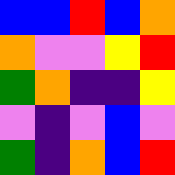[["blue", "blue", "red", "blue", "orange"], ["orange", "violet", "violet", "yellow", "red"], ["green", "orange", "indigo", "indigo", "yellow"], ["violet", "indigo", "violet", "blue", "violet"], ["green", "indigo", "orange", "blue", "red"]]